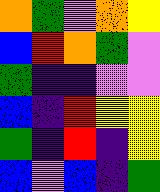[["orange", "green", "violet", "orange", "yellow"], ["blue", "red", "orange", "green", "violet"], ["green", "indigo", "indigo", "violet", "violet"], ["blue", "indigo", "red", "yellow", "yellow"], ["green", "indigo", "red", "indigo", "yellow"], ["blue", "violet", "blue", "indigo", "green"]]